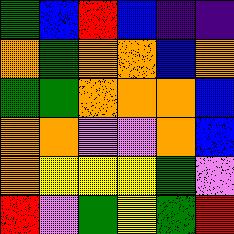[["green", "blue", "red", "blue", "indigo", "indigo"], ["orange", "green", "orange", "orange", "blue", "orange"], ["green", "green", "orange", "orange", "orange", "blue"], ["orange", "orange", "violet", "violet", "orange", "blue"], ["orange", "yellow", "yellow", "yellow", "green", "violet"], ["red", "violet", "green", "yellow", "green", "red"]]